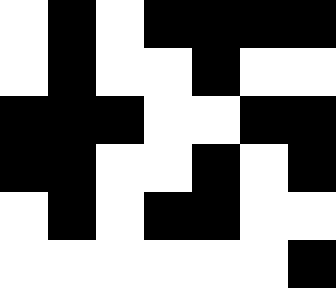[["white", "black", "white", "black", "black", "black", "black"], ["white", "black", "white", "white", "black", "white", "white"], ["black", "black", "black", "white", "white", "black", "black"], ["black", "black", "white", "white", "black", "white", "black"], ["white", "black", "white", "black", "black", "white", "white"], ["white", "white", "white", "white", "white", "white", "black"]]